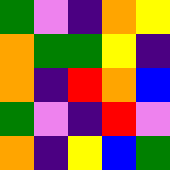[["green", "violet", "indigo", "orange", "yellow"], ["orange", "green", "green", "yellow", "indigo"], ["orange", "indigo", "red", "orange", "blue"], ["green", "violet", "indigo", "red", "violet"], ["orange", "indigo", "yellow", "blue", "green"]]